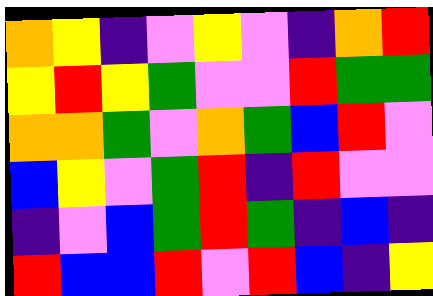[["orange", "yellow", "indigo", "violet", "yellow", "violet", "indigo", "orange", "red"], ["yellow", "red", "yellow", "green", "violet", "violet", "red", "green", "green"], ["orange", "orange", "green", "violet", "orange", "green", "blue", "red", "violet"], ["blue", "yellow", "violet", "green", "red", "indigo", "red", "violet", "violet"], ["indigo", "violet", "blue", "green", "red", "green", "indigo", "blue", "indigo"], ["red", "blue", "blue", "red", "violet", "red", "blue", "indigo", "yellow"]]